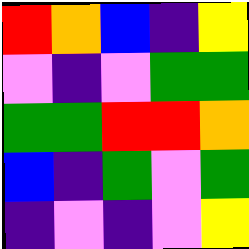[["red", "orange", "blue", "indigo", "yellow"], ["violet", "indigo", "violet", "green", "green"], ["green", "green", "red", "red", "orange"], ["blue", "indigo", "green", "violet", "green"], ["indigo", "violet", "indigo", "violet", "yellow"]]